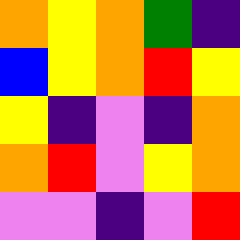[["orange", "yellow", "orange", "green", "indigo"], ["blue", "yellow", "orange", "red", "yellow"], ["yellow", "indigo", "violet", "indigo", "orange"], ["orange", "red", "violet", "yellow", "orange"], ["violet", "violet", "indigo", "violet", "red"]]